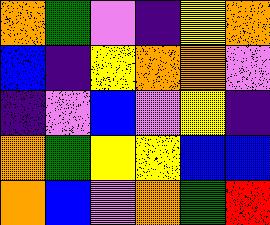[["orange", "green", "violet", "indigo", "yellow", "orange"], ["blue", "indigo", "yellow", "orange", "orange", "violet"], ["indigo", "violet", "blue", "violet", "yellow", "indigo"], ["orange", "green", "yellow", "yellow", "blue", "blue"], ["orange", "blue", "violet", "orange", "green", "red"]]